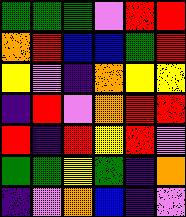[["green", "green", "green", "violet", "red", "red"], ["orange", "red", "blue", "blue", "green", "red"], ["yellow", "violet", "indigo", "orange", "yellow", "yellow"], ["indigo", "red", "violet", "orange", "red", "red"], ["red", "indigo", "red", "yellow", "red", "violet"], ["green", "green", "yellow", "green", "indigo", "orange"], ["indigo", "violet", "orange", "blue", "indigo", "violet"]]